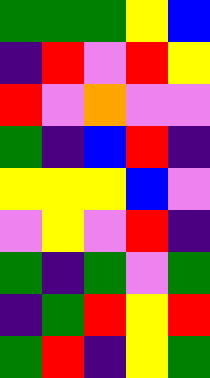[["green", "green", "green", "yellow", "blue"], ["indigo", "red", "violet", "red", "yellow"], ["red", "violet", "orange", "violet", "violet"], ["green", "indigo", "blue", "red", "indigo"], ["yellow", "yellow", "yellow", "blue", "violet"], ["violet", "yellow", "violet", "red", "indigo"], ["green", "indigo", "green", "violet", "green"], ["indigo", "green", "red", "yellow", "red"], ["green", "red", "indigo", "yellow", "green"]]